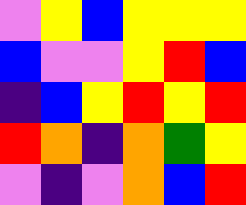[["violet", "yellow", "blue", "yellow", "yellow", "yellow"], ["blue", "violet", "violet", "yellow", "red", "blue"], ["indigo", "blue", "yellow", "red", "yellow", "red"], ["red", "orange", "indigo", "orange", "green", "yellow"], ["violet", "indigo", "violet", "orange", "blue", "red"]]